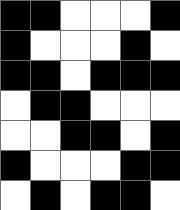[["black", "black", "white", "white", "white", "black"], ["black", "white", "white", "white", "black", "white"], ["black", "black", "white", "black", "black", "black"], ["white", "black", "black", "white", "white", "white"], ["white", "white", "black", "black", "white", "black"], ["black", "white", "white", "white", "black", "black"], ["white", "black", "white", "black", "black", "white"]]